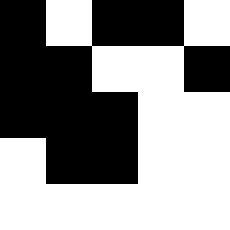[["black", "white", "black", "black", "white"], ["black", "black", "white", "white", "black"], ["black", "black", "black", "white", "white"], ["white", "black", "black", "white", "white"], ["white", "white", "white", "white", "white"]]